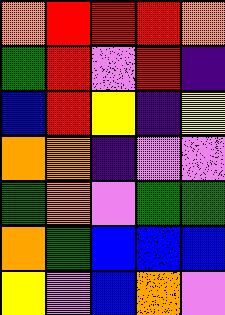[["orange", "red", "red", "red", "orange"], ["green", "red", "violet", "red", "indigo"], ["blue", "red", "yellow", "indigo", "yellow"], ["orange", "orange", "indigo", "violet", "violet"], ["green", "orange", "violet", "green", "green"], ["orange", "green", "blue", "blue", "blue"], ["yellow", "violet", "blue", "orange", "violet"]]